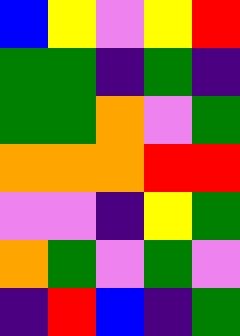[["blue", "yellow", "violet", "yellow", "red"], ["green", "green", "indigo", "green", "indigo"], ["green", "green", "orange", "violet", "green"], ["orange", "orange", "orange", "red", "red"], ["violet", "violet", "indigo", "yellow", "green"], ["orange", "green", "violet", "green", "violet"], ["indigo", "red", "blue", "indigo", "green"]]